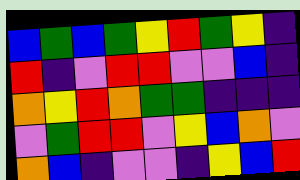[["blue", "green", "blue", "green", "yellow", "red", "green", "yellow", "indigo"], ["red", "indigo", "violet", "red", "red", "violet", "violet", "blue", "indigo"], ["orange", "yellow", "red", "orange", "green", "green", "indigo", "indigo", "indigo"], ["violet", "green", "red", "red", "violet", "yellow", "blue", "orange", "violet"], ["orange", "blue", "indigo", "violet", "violet", "indigo", "yellow", "blue", "red"]]